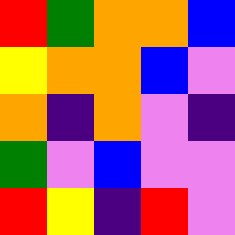[["red", "green", "orange", "orange", "blue"], ["yellow", "orange", "orange", "blue", "violet"], ["orange", "indigo", "orange", "violet", "indigo"], ["green", "violet", "blue", "violet", "violet"], ["red", "yellow", "indigo", "red", "violet"]]